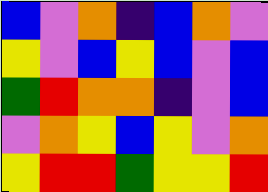[["blue", "violet", "orange", "indigo", "blue", "orange", "violet"], ["yellow", "violet", "blue", "yellow", "blue", "violet", "blue"], ["green", "red", "orange", "orange", "indigo", "violet", "blue"], ["violet", "orange", "yellow", "blue", "yellow", "violet", "orange"], ["yellow", "red", "red", "green", "yellow", "yellow", "red"]]